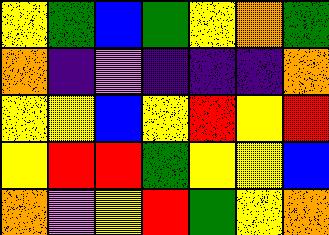[["yellow", "green", "blue", "green", "yellow", "orange", "green"], ["orange", "indigo", "violet", "indigo", "indigo", "indigo", "orange"], ["yellow", "yellow", "blue", "yellow", "red", "yellow", "red"], ["yellow", "red", "red", "green", "yellow", "yellow", "blue"], ["orange", "violet", "yellow", "red", "green", "yellow", "orange"]]